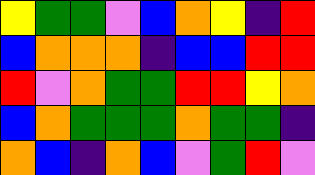[["yellow", "green", "green", "violet", "blue", "orange", "yellow", "indigo", "red"], ["blue", "orange", "orange", "orange", "indigo", "blue", "blue", "red", "red"], ["red", "violet", "orange", "green", "green", "red", "red", "yellow", "orange"], ["blue", "orange", "green", "green", "green", "orange", "green", "green", "indigo"], ["orange", "blue", "indigo", "orange", "blue", "violet", "green", "red", "violet"]]